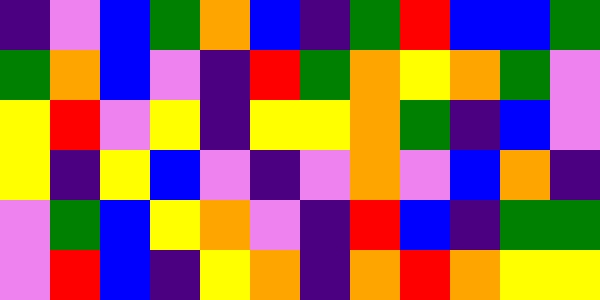[["indigo", "violet", "blue", "green", "orange", "blue", "indigo", "green", "red", "blue", "blue", "green"], ["green", "orange", "blue", "violet", "indigo", "red", "green", "orange", "yellow", "orange", "green", "violet"], ["yellow", "red", "violet", "yellow", "indigo", "yellow", "yellow", "orange", "green", "indigo", "blue", "violet"], ["yellow", "indigo", "yellow", "blue", "violet", "indigo", "violet", "orange", "violet", "blue", "orange", "indigo"], ["violet", "green", "blue", "yellow", "orange", "violet", "indigo", "red", "blue", "indigo", "green", "green"], ["violet", "red", "blue", "indigo", "yellow", "orange", "indigo", "orange", "red", "orange", "yellow", "yellow"]]